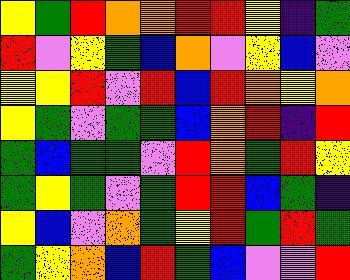[["yellow", "green", "red", "orange", "orange", "red", "red", "yellow", "indigo", "green"], ["red", "violet", "yellow", "green", "blue", "orange", "violet", "yellow", "blue", "violet"], ["yellow", "yellow", "red", "violet", "red", "blue", "red", "orange", "yellow", "orange"], ["yellow", "green", "violet", "green", "green", "blue", "orange", "red", "indigo", "red"], ["green", "blue", "green", "green", "violet", "red", "orange", "green", "red", "yellow"], ["green", "yellow", "green", "violet", "green", "red", "red", "blue", "green", "indigo"], ["yellow", "blue", "violet", "orange", "green", "yellow", "red", "green", "red", "green"], ["green", "yellow", "orange", "blue", "red", "green", "blue", "violet", "violet", "red"]]